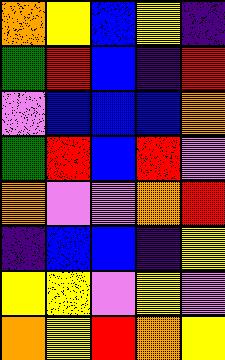[["orange", "yellow", "blue", "yellow", "indigo"], ["green", "red", "blue", "indigo", "red"], ["violet", "blue", "blue", "blue", "orange"], ["green", "red", "blue", "red", "violet"], ["orange", "violet", "violet", "orange", "red"], ["indigo", "blue", "blue", "indigo", "yellow"], ["yellow", "yellow", "violet", "yellow", "violet"], ["orange", "yellow", "red", "orange", "yellow"]]